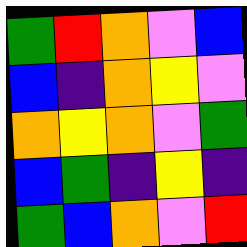[["green", "red", "orange", "violet", "blue"], ["blue", "indigo", "orange", "yellow", "violet"], ["orange", "yellow", "orange", "violet", "green"], ["blue", "green", "indigo", "yellow", "indigo"], ["green", "blue", "orange", "violet", "red"]]